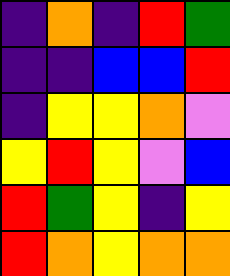[["indigo", "orange", "indigo", "red", "green"], ["indigo", "indigo", "blue", "blue", "red"], ["indigo", "yellow", "yellow", "orange", "violet"], ["yellow", "red", "yellow", "violet", "blue"], ["red", "green", "yellow", "indigo", "yellow"], ["red", "orange", "yellow", "orange", "orange"]]